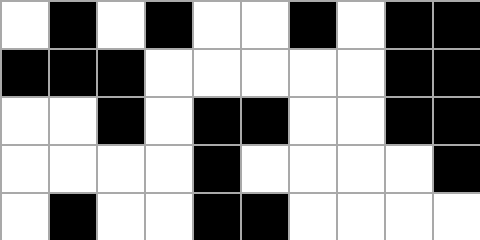[["white", "black", "white", "black", "white", "white", "black", "white", "black", "black"], ["black", "black", "black", "white", "white", "white", "white", "white", "black", "black"], ["white", "white", "black", "white", "black", "black", "white", "white", "black", "black"], ["white", "white", "white", "white", "black", "white", "white", "white", "white", "black"], ["white", "black", "white", "white", "black", "black", "white", "white", "white", "white"]]